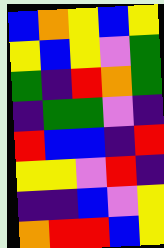[["blue", "orange", "yellow", "blue", "yellow"], ["yellow", "blue", "yellow", "violet", "green"], ["green", "indigo", "red", "orange", "green"], ["indigo", "green", "green", "violet", "indigo"], ["red", "blue", "blue", "indigo", "red"], ["yellow", "yellow", "violet", "red", "indigo"], ["indigo", "indigo", "blue", "violet", "yellow"], ["orange", "red", "red", "blue", "yellow"]]